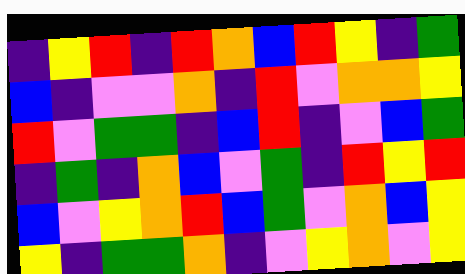[["indigo", "yellow", "red", "indigo", "red", "orange", "blue", "red", "yellow", "indigo", "green"], ["blue", "indigo", "violet", "violet", "orange", "indigo", "red", "violet", "orange", "orange", "yellow"], ["red", "violet", "green", "green", "indigo", "blue", "red", "indigo", "violet", "blue", "green"], ["indigo", "green", "indigo", "orange", "blue", "violet", "green", "indigo", "red", "yellow", "red"], ["blue", "violet", "yellow", "orange", "red", "blue", "green", "violet", "orange", "blue", "yellow"], ["yellow", "indigo", "green", "green", "orange", "indigo", "violet", "yellow", "orange", "violet", "yellow"]]